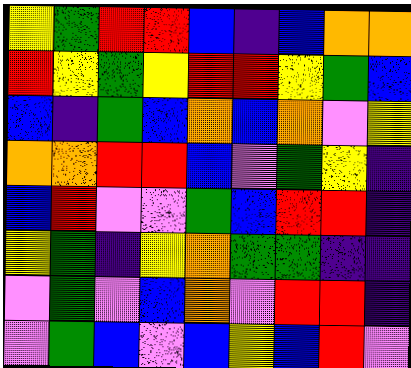[["yellow", "green", "red", "red", "blue", "indigo", "blue", "orange", "orange"], ["red", "yellow", "green", "yellow", "red", "red", "yellow", "green", "blue"], ["blue", "indigo", "green", "blue", "orange", "blue", "orange", "violet", "yellow"], ["orange", "orange", "red", "red", "blue", "violet", "green", "yellow", "indigo"], ["blue", "red", "violet", "violet", "green", "blue", "red", "red", "indigo"], ["yellow", "green", "indigo", "yellow", "orange", "green", "green", "indigo", "indigo"], ["violet", "green", "violet", "blue", "orange", "violet", "red", "red", "indigo"], ["violet", "green", "blue", "violet", "blue", "yellow", "blue", "red", "violet"]]